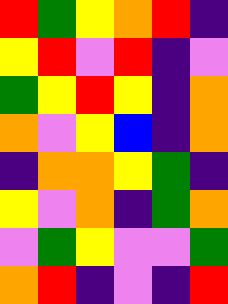[["red", "green", "yellow", "orange", "red", "indigo"], ["yellow", "red", "violet", "red", "indigo", "violet"], ["green", "yellow", "red", "yellow", "indigo", "orange"], ["orange", "violet", "yellow", "blue", "indigo", "orange"], ["indigo", "orange", "orange", "yellow", "green", "indigo"], ["yellow", "violet", "orange", "indigo", "green", "orange"], ["violet", "green", "yellow", "violet", "violet", "green"], ["orange", "red", "indigo", "violet", "indigo", "red"]]